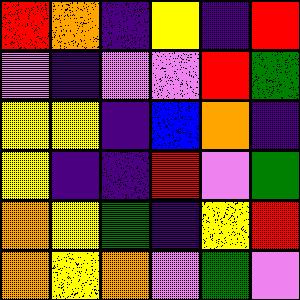[["red", "orange", "indigo", "yellow", "indigo", "red"], ["violet", "indigo", "violet", "violet", "red", "green"], ["yellow", "yellow", "indigo", "blue", "orange", "indigo"], ["yellow", "indigo", "indigo", "red", "violet", "green"], ["orange", "yellow", "green", "indigo", "yellow", "red"], ["orange", "yellow", "orange", "violet", "green", "violet"]]